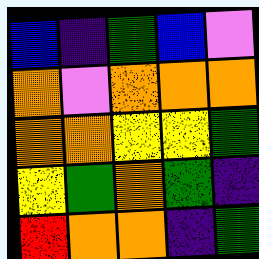[["blue", "indigo", "green", "blue", "violet"], ["orange", "violet", "orange", "orange", "orange"], ["orange", "orange", "yellow", "yellow", "green"], ["yellow", "green", "orange", "green", "indigo"], ["red", "orange", "orange", "indigo", "green"]]